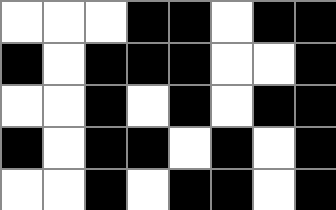[["white", "white", "white", "black", "black", "white", "black", "black"], ["black", "white", "black", "black", "black", "white", "white", "black"], ["white", "white", "black", "white", "black", "white", "black", "black"], ["black", "white", "black", "black", "white", "black", "white", "black"], ["white", "white", "black", "white", "black", "black", "white", "black"]]